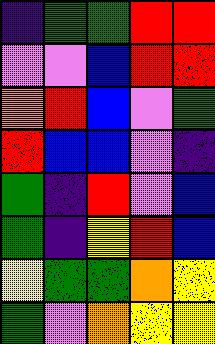[["indigo", "green", "green", "red", "red"], ["violet", "violet", "blue", "red", "red"], ["orange", "red", "blue", "violet", "green"], ["red", "blue", "blue", "violet", "indigo"], ["green", "indigo", "red", "violet", "blue"], ["green", "indigo", "yellow", "red", "blue"], ["yellow", "green", "green", "orange", "yellow"], ["green", "violet", "orange", "yellow", "yellow"]]